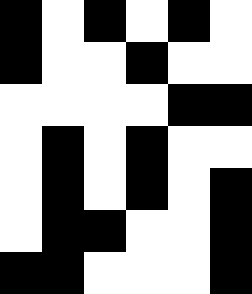[["black", "white", "black", "white", "black", "white"], ["black", "white", "white", "black", "white", "white"], ["white", "white", "white", "white", "black", "black"], ["white", "black", "white", "black", "white", "white"], ["white", "black", "white", "black", "white", "black"], ["white", "black", "black", "white", "white", "black"], ["black", "black", "white", "white", "white", "black"]]